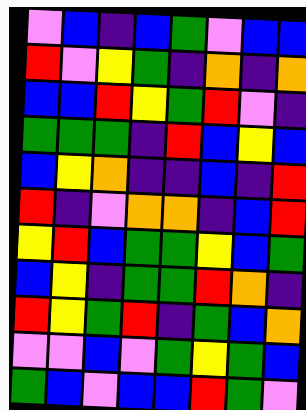[["violet", "blue", "indigo", "blue", "green", "violet", "blue", "blue"], ["red", "violet", "yellow", "green", "indigo", "orange", "indigo", "orange"], ["blue", "blue", "red", "yellow", "green", "red", "violet", "indigo"], ["green", "green", "green", "indigo", "red", "blue", "yellow", "blue"], ["blue", "yellow", "orange", "indigo", "indigo", "blue", "indigo", "red"], ["red", "indigo", "violet", "orange", "orange", "indigo", "blue", "red"], ["yellow", "red", "blue", "green", "green", "yellow", "blue", "green"], ["blue", "yellow", "indigo", "green", "green", "red", "orange", "indigo"], ["red", "yellow", "green", "red", "indigo", "green", "blue", "orange"], ["violet", "violet", "blue", "violet", "green", "yellow", "green", "blue"], ["green", "blue", "violet", "blue", "blue", "red", "green", "violet"]]